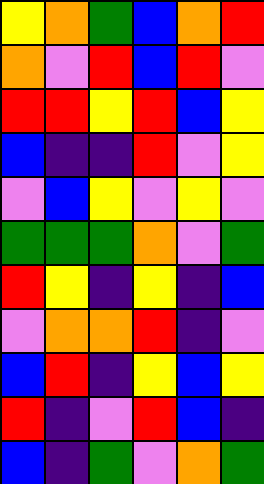[["yellow", "orange", "green", "blue", "orange", "red"], ["orange", "violet", "red", "blue", "red", "violet"], ["red", "red", "yellow", "red", "blue", "yellow"], ["blue", "indigo", "indigo", "red", "violet", "yellow"], ["violet", "blue", "yellow", "violet", "yellow", "violet"], ["green", "green", "green", "orange", "violet", "green"], ["red", "yellow", "indigo", "yellow", "indigo", "blue"], ["violet", "orange", "orange", "red", "indigo", "violet"], ["blue", "red", "indigo", "yellow", "blue", "yellow"], ["red", "indigo", "violet", "red", "blue", "indigo"], ["blue", "indigo", "green", "violet", "orange", "green"]]